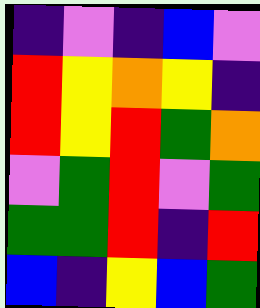[["indigo", "violet", "indigo", "blue", "violet"], ["red", "yellow", "orange", "yellow", "indigo"], ["red", "yellow", "red", "green", "orange"], ["violet", "green", "red", "violet", "green"], ["green", "green", "red", "indigo", "red"], ["blue", "indigo", "yellow", "blue", "green"]]